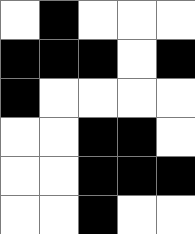[["white", "black", "white", "white", "white"], ["black", "black", "black", "white", "black"], ["black", "white", "white", "white", "white"], ["white", "white", "black", "black", "white"], ["white", "white", "black", "black", "black"], ["white", "white", "black", "white", "white"]]